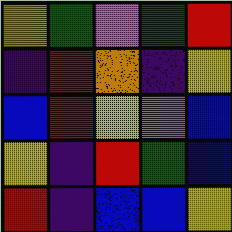[["yellow", "green", "violet", "green", "red"], ["indigo", "red", "orange", "indigo", "yellow"], ["blue", "red", "yellow", "violet", "blue"], ["yellow", "indigo", "red", "green", "blue"], ["red", "indigo", "blue", "blue", "yellow"]]